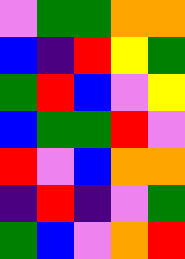[["violet", "green", "green", "orange", "orange"], ["blue", "indigo", "red", "yellow", "green"], ["green", "red", "blue", "violet", "yellow"], ["blue", "green", "green", "red", "violet"], ["red", "violet", "blue", "orange", "orange"], ["indigo", "red", "indigo", "violet", "green"], ["green", "blue", "violet", "orange", "red"]]